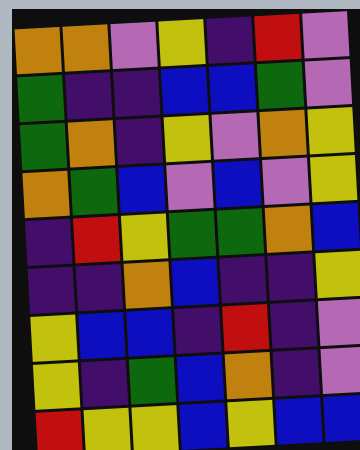[["orange", "orange", "violet", "yellow", "indigo", "red", "violet"], ["green", "indigo", "indigo", "blue", "blue", "green", "violet"], ["green", "orange", "indigo", "yellow", "violet", "orange", "yellow"], ["orange", "green", "blue", "violet", "blue", "violet", "yellow"], ["indigo", "red", "yellow", "green", "green", "orange", "blue"], ["indigo", "indigo", "orange", "blue", "indigo", "indigo", "yellow"], ["yellow", "blue", "blue", "indigo", "red", "indigo", "violet"], ["yellow", "indigo", "green", "blue", "orange", "indigo", "violet"], ["red", "yellow", "yellow", "blue", "yellow", "blue", "blue"]]